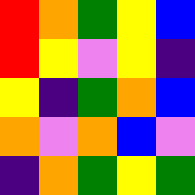[["red", "orange", "green", "yellow", "blue"], ["red", "yellow", "violet", "yellow", "indigo"], ["yellow", "indigo", "green", "orange", "blue"], ["orange", "violet", "orange", "blue", "violet"], ["indigo", "orange", "green", "yellow", "green"]]